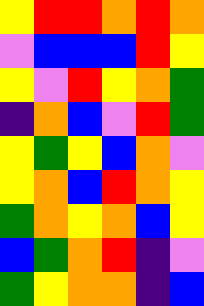[["yellow", "red", "red", "orange", "red", "orange"], ["violet", "blue", "blue", "blue", "red", "yellow"], ["yellow", "violet", "red", "yellow", "orange", "green"], ["indigo", "orange", "blue", "violet", "red", "green"], ["yellow", "green", "yellow", "blue", "orange", "violet"], ["yellow", "orange", "blue", "red", "orange", "yellow"], ["green", "orange", "yellow", "orange", "blue", "yellow"], ["blue", "green", "orange", "red", "indigo", "violet"], ["green", "yellow", "orange", "orange", "indigo", "blue"]]